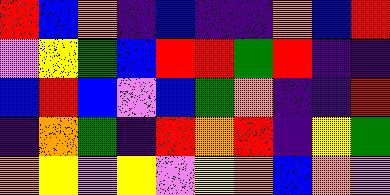[["red", "blue", "orange", "indigo", "blue", "indigo", "indigo", "orange", "blue", "red"], ["violet", "yellow", "green", "blue", "red", "red", "green", "red", "indigo", "indigo"], ["blue", "red", "blue", "violet", "blue", "green", "orange", "indigo", "indigo", "red"], ["indigo", "orange", "green", "indigo", "red", "orange", "red", "indigo", "yellow", "green"], ["orange", "yellow", "violet", "yellow", "violet", "yellow", "orange", "blue", "orange", "violet"]]